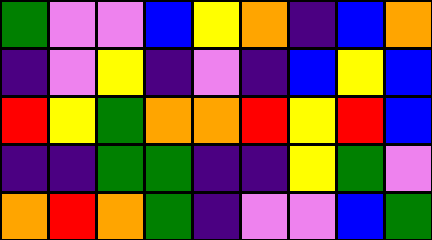[["green", "violet", "violet", "blue", "yellow", "orange", "indigo", "blue", "orange"], ["indigo", "violet", "yellow", "indigo", "violet", "indigo", "blue", "yellow", "blue"], ["red", "yellow", "green", "orange", "orange", "red", "yellow", "red", "blue"], ["indigo", "indigo", "green", "green", "indigo", "indigo", "yellow", "green", "violet"], ["orange", "red", "orange", "green", "indigo", "violet", "violet", "blue", "green"]]